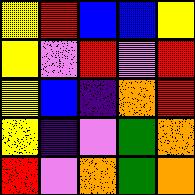[["yellow", "red", "blue", "blue", "yellow"], ["yellow", "violet", "red", "violet", "red"], ["yellow", "blue", "indigo", "orange", "red"], ["yellow", "indigo", "violet", "green", "orange"], ["red", "violet", "orange", "green", "orange"]]